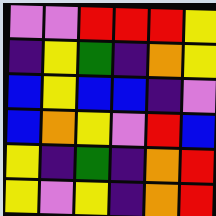[["violet", "violet", "red", "red", "red", "yellow"], ["indigo", "yellow", "green", "indigo", "orange", "yellow"], ["blue", "yellow", "blue", "blue", "indigo", "violet"], ["blue", "orange", "yellow", "violet", "red", "blue"], ["yellow", "indigo", "green", "indigo", "orange", "red"], ["yellow", "violet", "yellow", "indigo", "orange", "red"]]